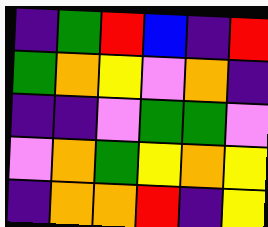[["indigo", "green", "red", "blue", "indigo", "red"], ["green", "orange", "yellow", "violet", "orange", "indigo"], ["indigo", "indigo", "violet", "green", "green", "violet"], ["violet", "orange", "green", "yellow", "orange", "yellow"], ["indigo", "orange", "orange", "red", "indigo", "yellow"]]